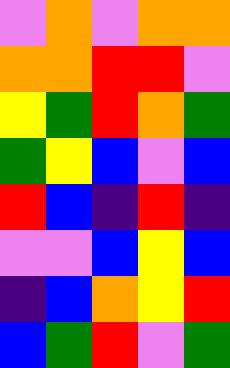[["violet", "orange", "violet", "orange", "orange"], ["orange", "orange", "red", "red", "violet"], ["yellow", "green", "red", "orange", "green"], ["green", "yellow", "blue", "violet", "blue"], ["red", "blue", "indigo", "red", "indigo"], ["violet", "violet", "blue", "yellow", "blue"], ["indigo", "blue", "orange", "yellow", "red"], ["blue", "green", "red", "violet", "green"]]